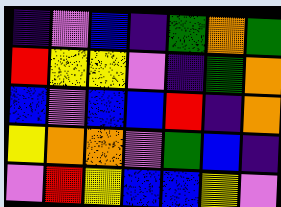[["indigo", "violet", "blue", "indigo", "green", "orange", "green"], ["red", "yellow", "yellow", "violet", "indigo", "green", "orange"], ["blue", "violet", "blue", "blue", "red", "indigo", "orange"], ["yellow", "orange", "orange", "violet", "green", "blue", "indigo"], ["violet", "red", "yellow", "blue", "blue", "yellow", "violet"]]